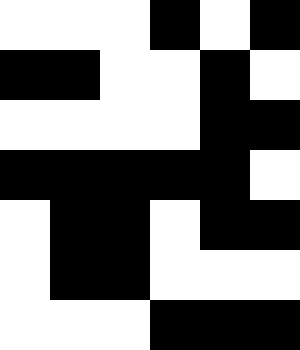[["white", "white", "white", "black", "white", "black"], ["black", "black", "white", "white", "black", "white"], ["white", "white", "white", "white", "black", "black"], ["black", "black", "black", "black", "black", "white"], ["white", "black", "black", "white", "black", "black"], ["white", "black", "black", "white", "white", "white"], ["white", "white", "white", "black", "black", "black"]]